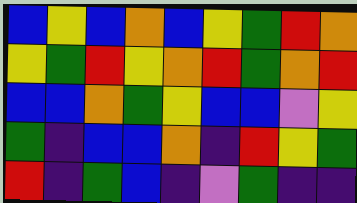[["blue", "yellow", "blue", "orange", "blue", "yellow", "green", "red", "orange"], ["yellow", "green", "red", "yellow", "orange", "red", "green", "orange", "red"], ["blue", "blue", "orange", "green", "yellow", "blue", "blue", "violet", "yellow"], ["green", "indigo", "blue", "blue", "orange", "indigo", "red", "yellow", "green"], ["red", "indigo", "green", "blue", "indigo", "violet", "green", "indigo", "indigo"]]